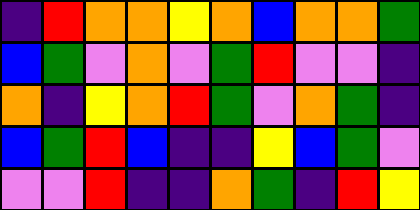[["indigo", "red", "orange", "orange", "yellow", "orange", "blue", "orange", "orange", "green"], ["blue", "green", "violet", "orange", "violet", "green", "red", "violet", "violet", "indigo"], ["orange", "indigo", "yellow", "orange", "red", "green", "violet", "orange", "green", "indigo"], ["blue", "green", "red", "blue", "indigo", "indigo", "yellow", "blue", "green", "violet"], ["violet", "violet", "red", "indigo", "indigo", "orange", "green", "indigo", "red", "yellow"]]